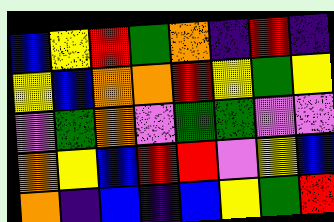[["blue", "yellow", "red", "green", "orange", "indigo", "red", "indigo"], ["yellow", "blue", "orange", "orange", "red", "yellow", "green", "yellow"], ["violet", "green", "orange", "violet", "green", "green", "violet", "violet"], ["orange", "yellow", "blue", "red", "red", "violet", "yellow", "blue"], ["orange", "indigo", "blue", "indigo", "blue", "yellow", "green", "red"]]